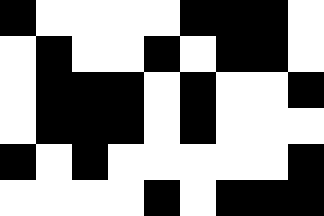[["black", "white", "white", "white", "white", "black", "black", "black", "white"], ["white", "black", "white", "white", "black", "white", "black", "black", "white"], ["white", "black", "black", "black", "white", "black", "white", "white", "black"], ["white", "black", "black", "black", "white", "black", "white", "white", "white"], ["black", "white", "black", "white", "white", "white", "white", "white", "black"], ["white", "white", "white", "white", "black", "white", "black", "black", "black"]]